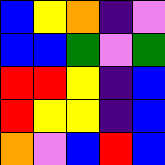[["blue", "yellow", "orange", "indigo", "violet"], ["blue", "blue", "green", "violet", "green"], ["red", "red", "yellow", "indigo", "blue"], ["red", "yellow", "yellow", "indigo", "blue"], ["orange", "violet", "blue", "red", "blue"]]